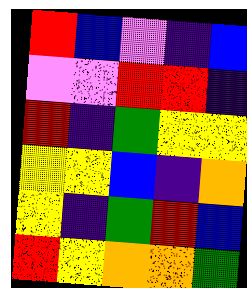[["red", "blue", "violet", "indigo", "blue"], ["violet", "violet", "red", "red", "indigo"], ["red", "indigo", "green", "yellow", "yellow"], ["yellow", "yellow", "blue", "indigo", "orange"], ["yellow", "indigo", "green", "red", "blue"], ["red", "yellow", "orange", "orange", "green"]]